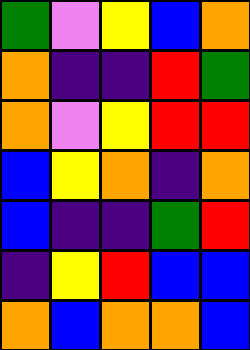[["green", "violet", "yellow", "blue", "orange"], ["orange", "indigo", "indigo", "red", "green"], ["orange", "violet", "yellow", "red", "red"], ["blue", "yellow", "orange", "indigo", "orange"], ["blue", "indigo", "indigo", "green", "red"], ["indigo", "yellow", "red", "blue", "blue"], ["orange", "blue", "orange", "orange", "blue"]]